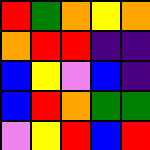[["red", "green", "orange", "yellow", "orange"], ["orange", "red", "red", "indigo", "indigo"], ["blue", "yellow", "violet", "blue", "indigo"], ["blue", "red", "orange", "green", "green"], ["violet", "yellow", "red", "blue", "red"]]